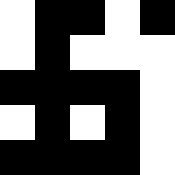[["white", "black", "black", "white", "black"], ["white", "black", "white", "white", "white"], ["black", "black", "black", "black", "white"], ["white", "black", "white", "black", "white"], ["black", "black", "black", "black", "white"]]